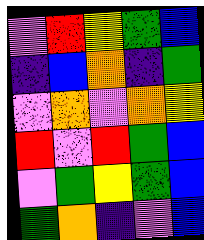[["violet", "red", "yellow", "green", "blue"], ["indigo", "blue", "orange", "indigo", "green"], ["violet", "orange", "violet", "orange", "yellow"], ["red", "violet", "red", "green", "blue"], ["violet", "green", "yellow", "green", "blue"], ["green", "orange", "indigo", "violet", "blue"]]